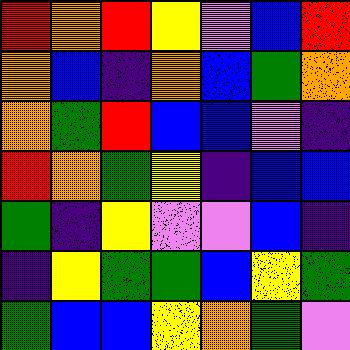[["red", "orange", "red", "yellow", "violet", "blue", "red"], ["orange", "blue", "indigo", "orange", "blue", "green", "orange"], ["orange", "green", "red", "blue", "blue", "violet", "indigo"], ["red", "orange", "green", "yellow", "indigo", "blue", "blue"], ["green", "indigo", "yellow", "violet", "violet", "blue", "indigo"], ["indigo", "yellow", "green", "green", "blue", "yellow", "green"], ["green", "blue", "blue", "yellow", "orange", "green", "violet"]]